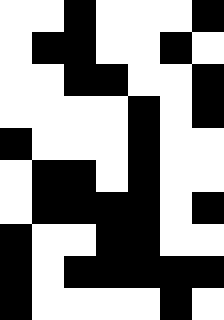[["white", "white", "black", "white", "white", "white", "black"], ["white", "black", "black", "white", "white", "black", "white"], ["white", "white", "black", "black", "white", "white", "black"], ["white", "white", "white", "white", "black", "white", "black"], ["black", "white", "white", "white", "black", "white", "white"], ["white", "black", "black", "white", "black", "white", "white"], ["white", "black", "black", "black", "black", "white", "black"], ["black", "white", "white", "black", "black", "white", "white"], ["black", "white", "black", "black", "black", "black", "black"], ["black", "white", "white", "white", "white", "black", "white"]]